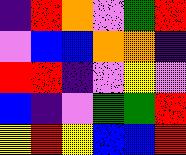[["indigo", "red", "orange", "violet", "green", "red"], ["violet", "blue", "blue", "orange", "orange", "indigo"], ["red", "red", "indigo", "violet", "yellow", "violet"], ["blue", "indigo", "violet", "green", "green", "red"], ["yellow", "red", "yellow", "blue", "blue", "red"]]